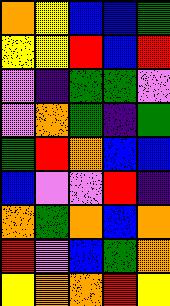[["orange", "yellow", "blue", "blue", "green"], ["yellow", "yellow", "red", "blue", "red"], ["violet", "indigo", "green", "green", "violet"], ["violet", "orange", "green", "indigo", "green"], ["green", "red", "orange", "blue", "blue"], ["blue", "violet", "violet", "red", "indigo"], ["orange", "green", "orange", "blue", "orange"], ["red", "violet", "blue", "green", "orange"], ["yellow", "orange", "orange", "red", "yellow"]]